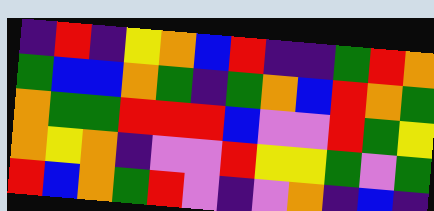[["indigo", "red", "indigo", "yellow", "orange", "blue", "red", "indigo", "indigo", "green", "red", "orange"], ["green", "blue", "blue", "orange", "green", "indigo", "green", "orange", "blue", "red", "orange", "green"], ["orange", "green", "green", "red", "red", "red", "blue", "violet", "violet", "red", "green", "yellow"], ["orange", "yellow", "orange", "indigo", "violet", "violet", "red", "yellow", "yellow", "green", "violet", "green"], ["red", "blue", "orange", "green", "red", "violet", "indigo", "violet", "orange", "indigo", "blue", "indigo"]]